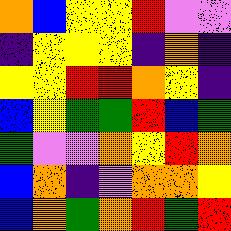[["orange", "blue", "yellow", "yellow", "red", "violet", "violet"], ["indigo", "yellow", "yellow", "yellow", "indigo", "orange", "indigo"], ["yellow", "yellow", "red", "red", "orange", "yellow", "indigo"], ["blue", "yellow", "green", "green", "red", "blue", "green"], ["green", "violet", "violet", "orange", "yellow", "red", "orange"], ["blue", "orange", "indigo", "violet", "orange", "orange", "yellow"], ["blue", "orange", "green", "orange", "red", "green", "red"]]